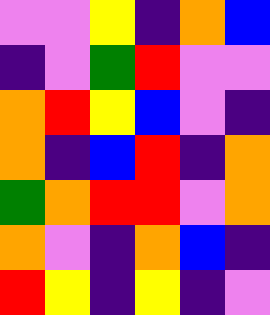[["violet", "violet", "yellow", "indigo", "orange", "blue"], ["indigo", "violet", "green", "red", "violet", "violet"], ["orange", "red", "yellow", "blue", "violet", "indigo"], ["orange", "indigo", "blue", "red", "indigo", "orange"], ["green", "orange", "red", "red", "violet", "orange"], ["orange", "violet", "indigo", "orange", "blue", "indigo"], ["red", "yellow", "indigo", "yellow", "indigo", "violet"]]